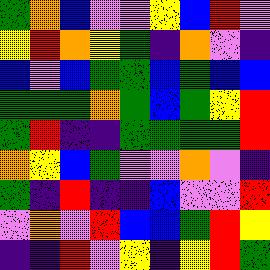[["green", "orange", "blue", "violet", "violet", "yellow", "blue", "red", "violet"], ["yellow", "red", "orange", "yellow", "green", "indigo", "orange", "violet", "indigo"], ["blue", "violet", "blue", "green", "green", "blue", "green", "blue", "blue"], ["green", "green", "green", "orange", "green", "blue", "green", "yellow", "red"], ["green", "red", "indigo", "indigo", "green", "green", "green", "green", "red"], ["orange", "yellow", "blue", "green", "violet", "violet", "orange", "violet", "indigo"], ["green", "indigo", "red", "indigo", "indigo", "blue", "violet", "violet", "red"], ["violet", "orange", "violet", "red", "blue", "blue", "green", "red", "yellow"], ["indigo", "indigo", "red", "violet", "yellow", "indigo", "yellow", "red", "green"]]